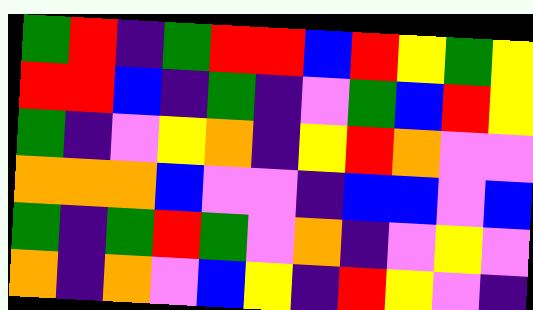[["green", "red", "indigo", "green", "red", "red", "blue", "red", "yellow", "green", "yellow"], ["red", "red", "blue", "indigo", "green", "indigo", "violet", "green", "blue", "red", "yellow"], ["green", "indigo", "violet", "yellow", "orange", "indigo", "yellow", "red", "orange", "violet", "violet"], ["orange", "orange", "orange", "blue", "violet", "violet", "indigo", "blue", "blue", "violet", "blue"], ["green", "indigo", "green", "red", "green", "violet", "orange", "indigo", "violet", "yellow", "violet"], ["orange", "indigo", "orange", "violet", "blue", "yellow", "indigo", "red", "yellow", "violet", "indigo"]]